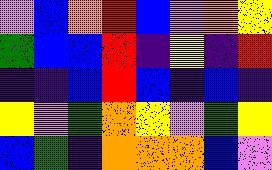[["violet", "blue", "orange", "red", "blue", "violet", "orange", "yellow"], ["green", "blue", "blue", "red", "indigo", "yellow", "indigo", "red"], ["indigo", "indigo", "blue", "red", "blue", "indigo", "blue", "indigo"], ["yellow", "violet", "green", "orange", "yellow", "violet", "green", "yellow"], ["blue", "green", "indigo", "orange", "orange", "orange", "blue", "violet"]]